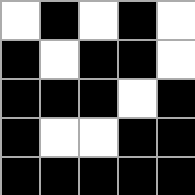[["white", "black", "white", "black", "white"], ["black", "white", "black", "black", "white"], ["black", "black", "black", "white", "black"], ["black", "white", "white", "black", "black"], ["black", "black", "black", "black", "black"]]